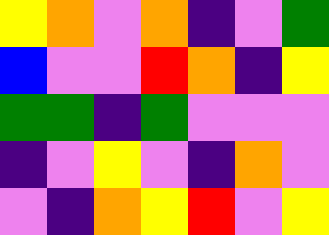[["yellow", "orange", "violet", "orange", "indigo", "violet", "green"], ["blue", "violet", "violet", "red", "orange", "indigo", "yellow"], ["green", "green", "indigo", "green", "violet", "violet", "violet"], ["indigo", "violet", "yellow", "violet", "indigo", "orange", "violet"], ["violet", "indigo", "orange", "yellow", "red", "violet", "yellow"]]